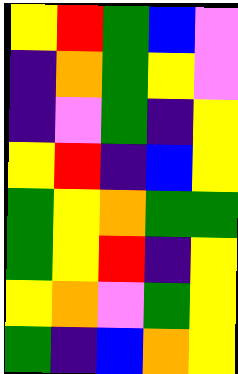[["yellow", "red", "green", "blue", "violet"], ["indigo", "orange", "green", "yellow", "violet"], ["indigo", "violet", "green", "indigo", "yellow"], ["yellow", "red", "indigo", "blue", "yellow"], ["green", "yellow", "orange", "green", "green"], ["green", "yellow", "red", "indigo", "yellow"], ["yellow", "orange", "violet", "green", "yellow"], ["green", "indigo", "blue", "orange", "yellow"]]